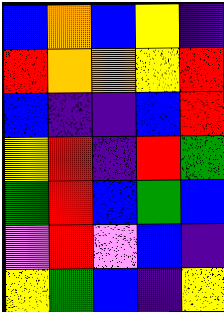[["blue", "orange", "blue", "yellow", "indigo"], ["red", "orange", "orange", "yellow", "red"], ["blue", "indigo", "indigo", "blue", "red"], ["yellow", "red", "indigo", "red", "green"], ["green", "red", "blue", "green", "blue"], ["violet", "red", "violet", "blue", "indigo"], ["yellow", "green", "blue", "indigo", "yellow"]]